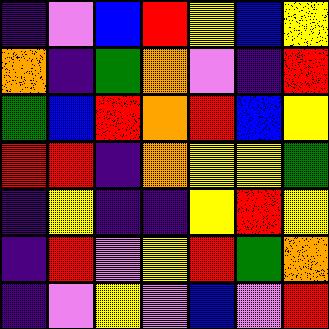[["indigo", "violet", "blue", "red", "yellow", "blue", "yellow"], ["orange", "indigo", "green", "orange", "violet", "indigo", "red"], ["green", "blue", "red", "orange", "red", "blue", "yellow"], ["red", "red", "indigo", "orange", "yellow", "yellow", "green"], ["indigo", "yellow", "indigo", "indigo", "yellow", "red", "yellow"], ["indigo", "red", "violet", "yellow", "red", "green", "orange"], ["indigo", "violet", "yellow", "violet", "blue", "violet", "red"]]